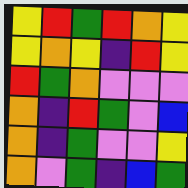[["yellow", "red", "green", "red", "orange", "yellow"], ["yellow", "orange", "yellow", "indigo", "red", "yellow"], ["red", "green", "orange", "violet", "violet", "violet"], ["orange", "indigo", "red", "green", "violet", "blue"], ["orange", "indigo", "green", "violet", "violet", "yellow"], ["orange", "violet", "green", "indigo", "blue", "green"]]